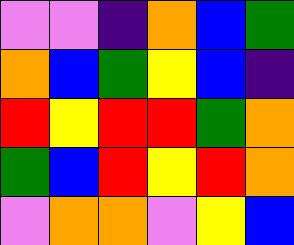[["violet", "violet", "indigo", "orange", "blue", "green"], ["orange", "blue", "green", "yellow", "blue", "indigo"], ["red", "yellow", "red", "red", "green", "orange"], ["green", "blue", "red", "yellow", "red", "orange"], ["violet", "orange", "orange", "violet", "yellow", "blue"]]